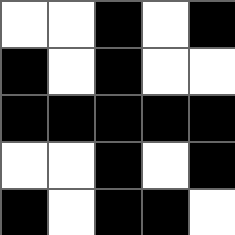[["white", "white", "black", "white", "black"], ["black", "white", "black", "white", "white"], ["black", "black", "black", "black", "black"], ["white", "white", "black", "white", "black"], ["black", "white", "black", "black", "white"]]